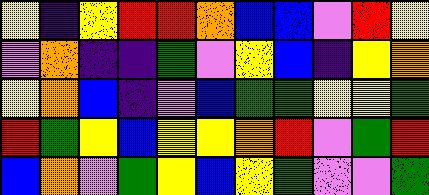[["yellow", "indigo", "yellow", "red", "red", "orange", "blue", "blue", "violet", "red", "yellow"], ["violet", "orange", "indigo", "indigo", "green", "violet", "yellow", "blue", "indigo", "yellow", "orange"], ["yellow", "orange", "blue", "indigo", "violet", "blue", "green", "green", "yellow", "yellow", "green"], ["red", "green", "yellow", "blue", "yellow", "yellow", "orange", "red", "violet", "green", "red"], ["blue", "orange", "violet", "green", "yellow", "blue", "yellow", "green", "violet", "violet", "green"]]